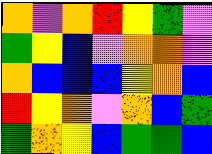[["orange", "violet", "orange", "red", "yellow", "green", "violet"], ["green", "yellow", "blue", "violet", "orange", "orange", "violet"], ["orange", "blue", "blue", "blue", "yellow", "orange", "blue"], ["red", "yellow", "orange", "violet", "orange", "blue", "green"], ["green", "orange", "yellow", "blue", "green", "green", "blue"]]